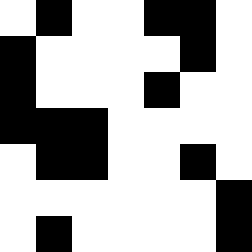[["white", "black", "white", "white", "black", "black", "white"], ["black", "white", "white", "white", "white", "black", "white"], ["black", "white", "white", "white", "black", "white", "white"], ["black", "black", "black", "white", "white", "white", "white"], ["white", "black", "black", "white", "white", "black", "white"], ["white", "white", "white", "white", "white", "white", "black"], ["white", "black", "white", "white", "white", "white", "black"]]